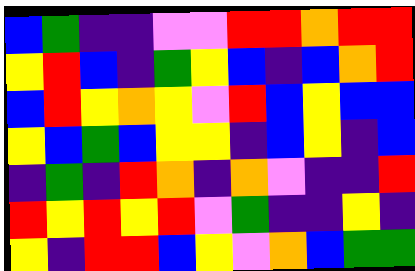[["blue", "green", "indigo", "indigo", "violet", "violet", "red", "red", "orange", "red", "red"], ["yellow", "red", "blue", "indigo", "green", "yellow", "blue", "indigo", "blue", "orange", "red"], ["blue", "red", "yellow", "orange", "yellow", "violet", "red", "blue", "yellow", "blue", "blue"], ["yellow", "blue", "green", "blue", "yellow", "yellow", "indigo", "blue", "yellow", "indigo", "blue"], ["indigo", "green", "indigo", "red", "orange", "indigo", "orange", "violet", "indigo", "indigo", "red"], ["red", "yellow", "red", "yellow", "red", "violet", "green", "indigo", "indigo", "yellow", "indigo"], ["yellow", "indigo", "red", "red", "blue", "yellow", "violet", "orange", "blue", "green", "green"]]